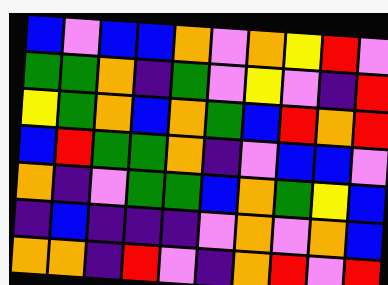[["blue", "violet", "blue", "blue", "orange", "violet", "orange", "yellow", "red", "violet"], ["green", "green", "orange", "indigo", "green", "violet", "yellow", "violet", "indigo", "red"], ["yellow", "green", "orange", "blue", "orange", "green", "blue", "red", "orange", "red"], ["blue", "red", "green", "green", "orange", "indigo", "violet", "blue", "blue", "violet"], ["orange", "indigo", "violet", "green", "green", "blue", "orange", "green", "yellow", "blue"], ["indigo", "blue", "indigo", "indigo", "indigo", "violet", "orange", "violet", "orange", "blue"], ["orange", "orange", "indigo", "red", "violet", "indigo", "orange", "red", "violet", "red"]]